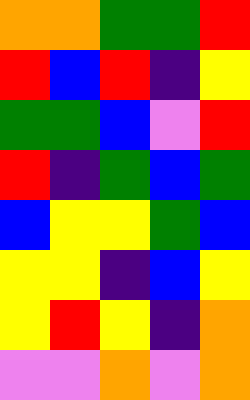[["orange", "orange", "green", "green", "red"], ["red", "blue", "red", "indigo", "yellow"], ["green", "green", "blue", "violet", "red"], ["red", "indigo", "green", "blue", "green"], ["blue", "yellow", "yellow", "green", "blue"], ["yellow", "yellow", "indigo", "blue", "yellow"], ["yellow", "red", "yellow", "indigo", "orange"], ["violet", "violet", "orange", "violet", "orange"]]